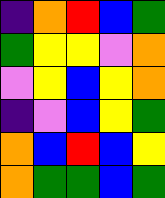[["indigo", "orange", "red", "blue", "green"], ["green", "yellow", "yellow", "violet", "orange"], ["violet", "yellow", "blue", "yellow", "orange"], ["indigo", "violet", "blue", "yellow", "green"], ["orange", "blue", "red", "blue", "yellow"], ["orange", "green", "green", "blue", "green"]]